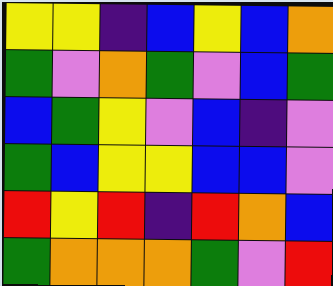[["yellow", "yellow", "indigo", "blue", "yellow", "blue", "orange"], ["green", "violet", "orange", "green", "violet", "blue", "green"], ["blue", "green", "yellow", "violet", "blue", "indigo", "violet"], ["green", "blue", "yellow", "yellow", "blue", "blue", "violet"], ["red", "yellow", "red", "indigo", "red", "orange", "blue"], ["green", "orange", "orange", "orange", "green", "violet", "red"]]